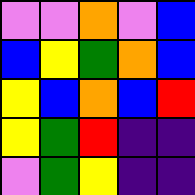[["violet", "violet", "orange", "violet", "blue"], ["blue", "yellow", "green", "orange", "blue"], ["yellow", "blue", "orange", "blue", "red"], ["yellow", "green", "red", "indigo", "indigo"], ["violet", "green", "yellow", "indigo", "indigo"]]